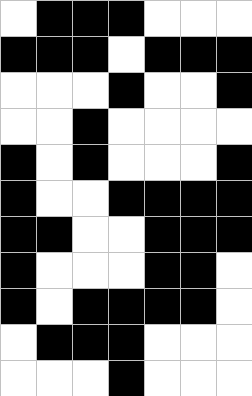[["white", "black", "black", "black", "white", "white", "white"], ["black", "black", "black", "white", "black", "black", "black"], ["white", "white", "white", "black", "white", "white", "black"], ["white", "white", "black", "white", "white", "white", "white"], ["black", "white", "black", "white", "white", "white", "black"], ["black", "white", "white", "black", "black", "black", "black"], ["black", "black", "white", "white", "black", "black", "black"], ["black", "white", "white", "white", "black", "black", "white"], ["black", "white", "black", "black", "black", "black", "white"], ["white", "black", "black", "black", "white", "white", "white"], ["white", "white", "white", "black", "white", "white", "white"]]